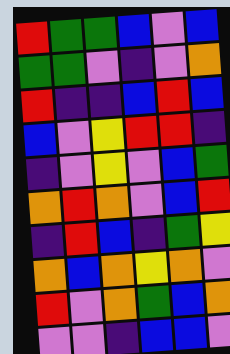[["red", "green", "green", "blue", "violet", "blue"], ["green", "green", "violet", "indigo", "violet", "orange"], ["red", "indigo", "indigo", "blue", "red", "blue"], ["blue", "violet", "yellow", "red", "red", "indigo"], ["indigo", "violet", "yellow", "violet", "blue", "green"], ["orange", "red", "orange", "violet", "blue", "red"], ["indigo", "red", "blue", "indigo", "green", "yellow"], ["orange", "blue", "orange", "yellow", "orange", "violet"], ["red", "violet", "orange", "green", "blue", "orange"], ["violet", "violet", "indigo", "blue", "blue", "violet"]]